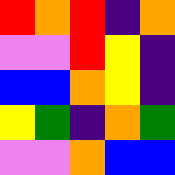[["red", "orange", "red", "indigo", "orange"], ["violet", "violet", "red", "yellow", "indigo"], ["blue", "blue", "orange", "yellow", "indigo"], ["yellow", "green", "indigo", "orange", "green"], ["violet", "violet", "orange", "blue", "blue"]]